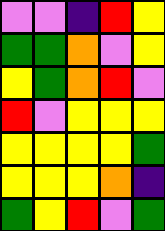[["violet", "violet", "indigo", "red", "yellow"], ["green", "green", "orange", "violet", "yellow"], ["yellow", "green", "orange", "red", "violet"], ["red", "violet", "yellow", "yellow", "yellow"], ["yellow", "yellow", "yellow", "yellow", "green"], ["yellow", "yellow", "yellow", "orange", "indigo"], ["green", "yellow", "red", "violet", "green"]]